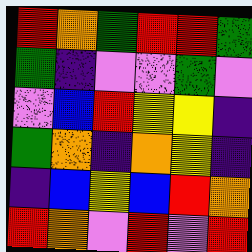[["red", "orange", "green", "red", "red", "green"], ["green", "indigo", "violet", "violet", "green", "violet"], ["violet", "blue", "red", "yellow", "yellow", "indigo"], ["green", "orange", "indigo", "orange", "yellow", "indigo"], ["indigo", "blue", "yellow", "blue", "red", "orange"], ["red", "orange", "violet", "red", "violet", "red"]]